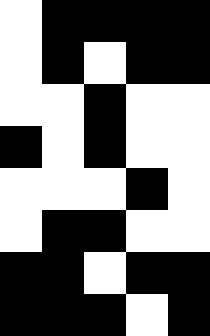[["white", "black", "black", "black", "black"], ["white", "black", "white", "black", "black"], ["white", "white", "black", "white", "white"], ["black", "white", "black", "white", "white"], ["white", "white", "white", "black", "white"], ["white", "black", "black", "white", "white"], ["black", "black", "white", "black", "black"], ["black", "black", "black", "white", "black"]]